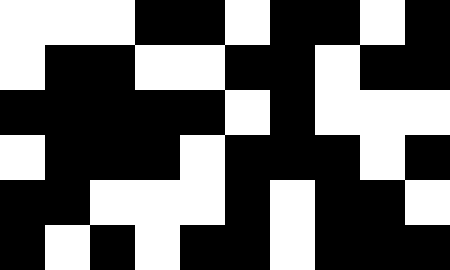[["white", "white", "white", "black", "black", "white", "black", "black", "white", "black"], ["white", "black", "black", "white", "white", "black", "black", "white", "black", "black"], ["black", "black", "black", "black", "black", "white", "black", "white", "white", "white"], ["white", "black", "black", "black", "white", "black", "black", "black", "white", "black"], ["black", "black", "white", "white", "white", "black", "white", "black", "black", "white"], ["black", "white", "black", "white", "black", "black", "white", "black", "black", "black"]]